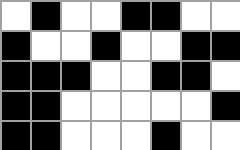[["white", "black", "white", "white", "black", "black", "white", "white"], ["black", "white", "white", "black", "white", "white", "black", "black"], ["black", "black", "black", "white", "white", "black", "black", "white"], ["black", "black", "white", "white", "white", "white", "white", "black"], ["black", "black", "white", "white", "white", "black", "white", "white"]]